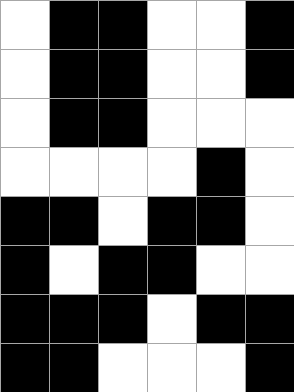[["white", "black", "black", "white", "white", "black"], ["white", "black", "black", "white", "white", "black"], ["white", "black", "black", "white", "white", "white"], ["white", "white", "white", "white", "black", "white"], ["black", "black", "white", "black", "black", "white"], ["black", "white", "black", "black", "white", "white"], ["black", "black", "black", "white", "black", "black"], ["black", "black", "white", "white", "white", "black"]]